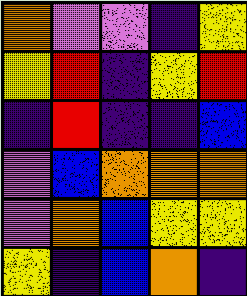[["orange", "violet", "violet", "indigo", "yellow"], ["yellow", "red", "indigo", "yellow", "red"], ["indigo", "red", "indigo", "indigo", "blue"], ["violet", "blue", "orange", "orange", "orange"], ["violet", "orange", "blue", "yellow", "yellow"], ["yellow", "indigo", "blue", "orange", "indigo"]]